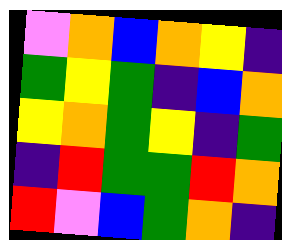[["violet", "orange", "blue", "orange", "yellow", "indigo"], ["green", "yellow", "green", "indigo", "blue", "orange"], ["yellow", "orange", "green", "yellow", "indigo", "green"], ["indigo", "red", "green", "green", "red", "orange"], ["red", "violet", "blue", "green", "orange", "indigo"]]